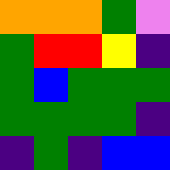[["orange", "orange", "orange", "green", "violet"], ["green", "red", "red", "yellow", "indigo"], ["green", "blue", "green", "green", "green"], ["green", "green", "green", "green", "indigo"], ["indigo", "green", "indigo", "blue", "blue"]]